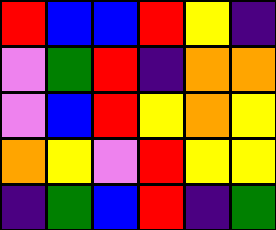[["red", "blue", "blue", "red", "yellow", "indigo"], ["violet", "green", "red", "indigo", "orange", "orange"], ["violet", "blue", "red", "yellow", "orange", "yellow"], ["orange", "yellow", "violet", "red", "yellow", "yellow"], ["indigo", "green", "blue", "red", "indigo", "green"]]